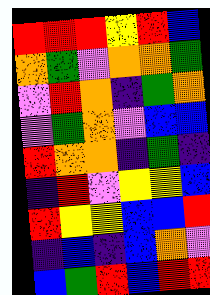[["red", "red", "red", "yellow", "red", "blue"], ["orange", "green", "violet", "orange", "orange", "green"], ["violet", "red", "orange", "indigo", "green", "orange"], ["violet", "green", "orange", "violet", "blue", "blue"], ["red", "orange", "orange", "indigo", "green", "indigo"], ["indigo", "red", "violet", "yellow", "yellow", "blue"], ["red", "yellow", "yellow", "blue", "blue", "red"], ["indigo", "blue", "indigo", "blue", "orange", "violet"], ["blue", "green", "red", "blue", "red", "red"]]